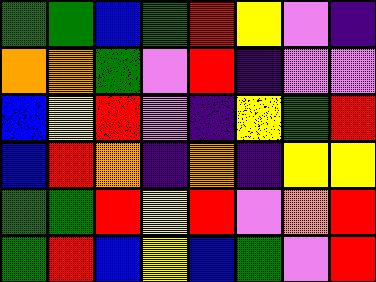[["green", "green", "blue", "green", "red", "yellow", "violet", "indigo"], ["orange", "orange", "green", "violet", "red", "indigo", "violet", "violet"], ["blue", "yellow", "red", "violet", "indigo", "yellow", "green", "red"], ["blue", "red", "orange", "indigo", "orange", "indigo", "yellow", "yellow"], ["green", "green", "red", "yellow", "red", "violet", "orange", "red"], ["green", "red", "blue", "yellow", "blue", "green", "violet", "red"]]